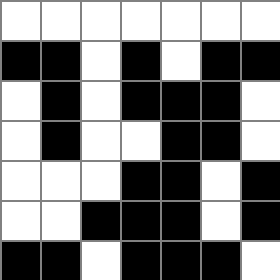[["white", "white", "white", "white", "white", "white", "white"], ["black", "black", "white", "black", "white", "black", "black"], ["white", "black", "white", "black", "black", "black", "white"], ["white", "black", "white", "white", "black", "black", "white"], ["white", "white", "white", "black", "black", "white", "black"], ["white", "white", "black", "black", "black", "white", "black"], ["black", "black", "white", "black", "black", "black", "white"]]